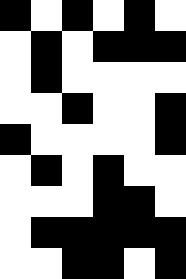[["black", "white", "black", "white", "black", "white"], ["white", "black", "white", "black", "black", "black"], ["white", "black", "white", "white", "white", "white"], ["white", "white", "black", "white", "white", "black"], ["black", "white", "white", "white", "white", "black"], ["white", "black", "white", "black", "white", "white"], ["white", "white", "white", "black", "black", "white"], ["white", "black", "black", "black", "black", "black"], ["white", "white", "black", "black", "white", "black"]]